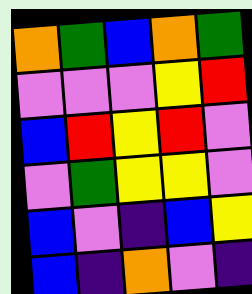[["orange", "green", "blue", "orange", "green"], ["violet", "violet", "violet", "yellow", "red"], ["blue", "red", "yellow", "red", "violet"], ["violet", "green", "yellow", "yellow", "violet"], ["blue", "violet", "indigo", "blue", "yellow"], ["blue", "indigo", "orange", "violet", "indigo"]]